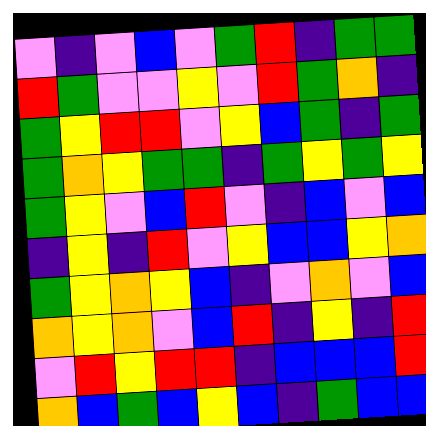[["violet", "indigo", "violet", "blue", "violet", "green", "red", "indigo", "green", "green"], ["red", "green", "violet", "violet", "yellow", "violet", "red", "green", "orange", "indigo"], ["green", "yellow", "red", "red", "violet", "yellow", "blue", "green", "indigo", "green"], ["green", "orange", "yellow", "green", "green", "indigo", "green", "yellow", "green", "yellow"], ["green", "yellow", "violet", "blue", "red", "violet", "indigo", "blue", "violet", "blue"], ["indigo", "yellow", "indigo", "red", "violet", "yellow", "blue", "blue", "yellow", "orange"], ["green", "yellow", "orange", "yellow", "blue", "indigo", "violet", "orange", "violet", "blue"], ["orange", "yellow", "orange", "violet", "blue", "red", "indigo", "yellow", "indigo", "red"], ["violet", "red", "yellow", "red", "red", "indigo", "blue", "blue", "blue", "red"], ["orange", "blue", "green", "blue", "yellow", "blue", "indigo", "green", "blue", "blue"]]